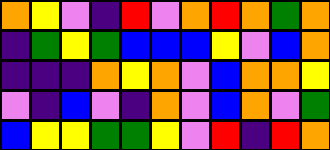[["orange", "yellow", "violet", "indigo", "red", "violet", "orange", "red", "orange", "green", "orange"], ["indigo", "green", "yellow", "green", "blue", "blue", "blue", "yellow", "violet", "blue", "orange"], ["indigo", "indigo", "indigo", "orange", "yellow", "orange", "violet", "blue", "orange", "orange", "yellow"], ["violet", "indigo", "blue", "violet", "indigo", "orange", "violet", "blue", "orange", "violet", "green"], ["blue", "yellow", "yellow", "green", "green", "yellow", "violet", "red", "indigo", "red", "orange"]]